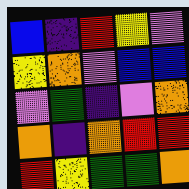[["blue", "indigo", "red", "yellow", "violet"], ["yellow", "orange", "violet", "blue", "blue"], ["violet", "green", "indigo", "violet", "orange"], ["orange", "indigo", "orange", "red", "red"], ["red", "yellow", "green", "green", "orange"]]